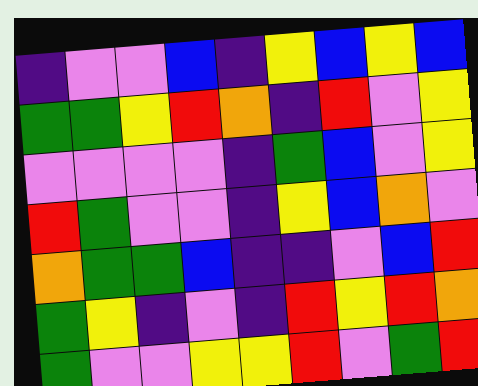[["indigo", "violet", "violet", "blue", "indigo", "yellow", "blue", "yellow", "blue"], ["green", "green", "yellow", "red", "orange", "indigo", "red", "violet", "yellow"], ["violet", "violet", "violet", "violet", "indigo", "green", "blue", "violet", "yellow"], ["red", "green", "violet", "violet", "indigo", "yellow", "blue", "orange", "violet"], ["orange", "green", "green", "blue", "indigo", "indigo", "violet", "blue", "red"], ["green", "yellow", "indigo", "violet", "indigo", "red", "yellow", "red", "orange"], ["green", "violet", "violet", "yellow", "yellow", "red", "violet", "green", "red"]]